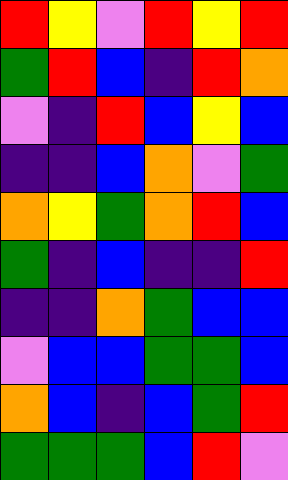[["red", "yellow", "violet", "red", "yellow", "red"], ["green", "red", "blue", "indigo", "red", "orange"], ["violet", "indigo", "red", "blue", "yellow", "blue"], ["indigo", "indigo", "blue", "orange", "violet", "green"], ["orange", "yellow", "green", "orange", "red", "blue"], ["green", "indigo", "blue", "indigo", "indigo", "red"], ["indigo", "indigo", "orange", "green", "blue", "blue"], ["violet", "blue", "blue", "green", "green", "blue"], ["orange", "blue", "indigo", "blue", "green", "red"], ["green", "green", "green", "blue", "red", "violet"]]